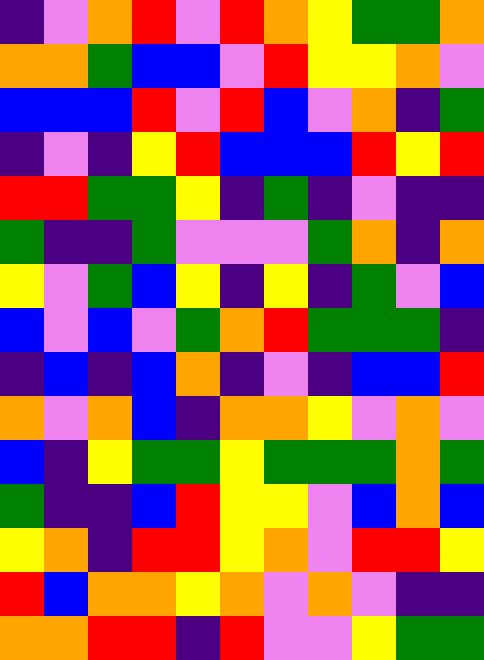[["indigo", "violet", "orange", "red", "violet", "red", "orange", "yellow", "green", "green", "orange"], ["orange", "orange", "green", "blue", "blue", "violet", "red", "yellow", "yellow", "orange", "violet"], ["blue", "blue", "blue", "red", "violet", "red", "blue", "violet", "orange", "indigo", "green"], ["indigo", "violet", "indigo", "yellow", "red", "blue", "blue", "blue", "red", "yellow", "red"], ["red", "red", "green", "green", "yellow", "indigo", "green", "indigo", "violet", "indigo", "indigo"], ["green", "indigo", "indigo", "green", "violet", "violet", "violet", "green", "orange", "indigo", "orange"], ["yellow", "violet", "green", "blue", "yellow", "indigo", "yellow", "indigo", "green", "violet", "blue"], ["blue", "violet", "blue", "violet", "green", "orange", "red", "green", "green", "green", "indigo"], ["indigo", "blue", "indigo", "blue", "orange", "indigo", "violet", "indigo", "blue", "blue", "red"], ["orange", "violet", "orange", "blue", "indigo", "orange", "orange", "yellow", "violet", "orange", "violet"], ["blue", "indigo", "yellow", "green", "green", "yellow", "green", "green", "green", "orange", "green"], ["green", "indigo", "indigo", "blue", "red", "yellow", "yellow", "violet", "blue", "orange", "blue"], ["yellow", "orange", "indigo", "red", "red", "yellow", "orange", "violet", "red", "red", "yellow"], ["red", "blue", "orange", "orange", "yellow", "orange", "violet", "orange", "violet", "indigo", "indigo"], ["orange", "orange", "red", "red", "indigo", "red", "violet", "violet", "yellow", "green", "green"]]